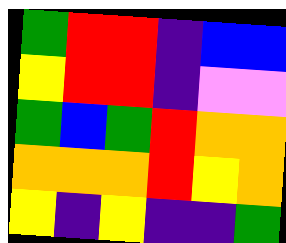[["green", "red", "red", "indigo", "blue", "blue"], ["yellow", "red", "red", "indigo", "violet", "violet"], ["green", "blue", "green", "red", "orange", "orange"], ["orange", "orange", "orange", "red", "yellow", "orange"], ["yellow", "indigo", "yellow", "indigo", "indigo", "green"]]